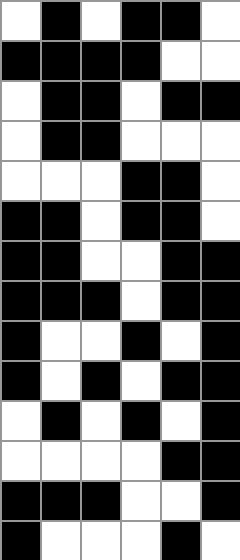[["white", "black", "white", "black", "black", "white"], ["black", "black", "black", "black", "white", "white"], ["white", "black", "black", "white", "black", "black"], ["white", "black", "black", "white", "white", "white"], ["white", "white", "white", "black", "black", "white"], ["black", "black", "white", "black", "black", "white"], ["black", "black", "white", "white", "black", "black"], ["black", "black", "black", "white", "black", "black"], ["black", "white", "white", "black", "white", "black"], ["black", "white", "black", "white", "black", "black"], ["white", "black", "white", "black", "white", "black"], ["white", "white", "white", "white", "black", "black"], ["black", "black", "black", "white", "white", "black"], ["black", "white", "white", "white", "black", "white"]]